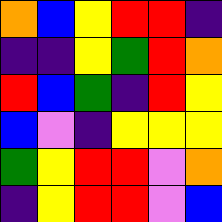[["orange", "blue", "yellow", "red", "red", "indigo"], ["indigo", "indigo", "yellow", "green", "red", "orange"], ["red", "blue", "green", "indigo", "red", "yellow"], ["blue", "violet", "indigo", "yellow", "yellow", "yellow"], ["green", "yellow", "red", "red", "violet", "orange"], ["indigo", "yellow", "red", "red", "violet", "blue"]]